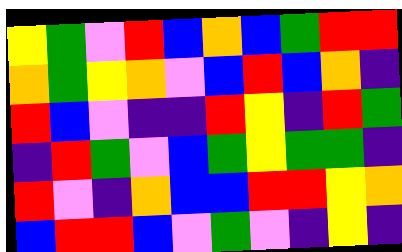[["yellow", "green", "violet", "red", "blue", "orange", "blue", "green", "red", "red"], ["orange", "green", "yellow", "orange", "violet", "blue", "red", "blue", "orange", "indigo"], ["red", "blue", "violet", "indigo", "indigo", "red", "yellow", "indigo", "red", "green"], ["indigo", "red", "green", "violet", "blue", "green", "yellow", "green", "green", "indigo"], ["red", "violet", "indigo", "orange", "blue", "blue", "red", "red", "yellow", "orange"], ["blue", "red", "red", "blue", "violet", "green", "violet", "indigo", "yellow", "indigo"]]